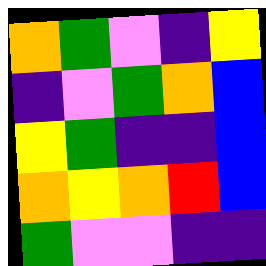[["orange", "green", "violet", "indigo", "yellow"], ["indigo", "violet", "green", "orange", "blue"], ["yellow", "green", "indigo", "indigo", "blue"], ["orange", "yellow", "orange", "red", "blue"], ["green", "violet", "violet", "indigo", "indigo"]]